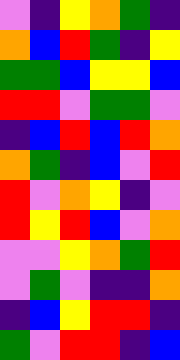[["violet", "indigo", "yellow", "orange", "green", "indigo"], ["orange", "blue", "red", "green", "indigo", "yellow"], ["green", "green", "blue", "yellow", "yellow", "blue"], ["red", "red", "violet", "green", "green", "violet"], ["indigo", "blue", "red", "blue", "red", "orange"], ["orange", "green", "indigo", "blue", "violet", "red"], ["red", "violet", "orange", "yellow", "indigo", "violet"], ["red", "yellow", "red", "blue", "violet", "orange"], ["violet", "violet", "yellow", "orange", "green", "red"], ["violet", "green", "violet", "indigo", "indigo", "orange"], ["indigo", "blue", "yellow", "red", "red", "indigo"], ["green", "violet", "red", "red", "indigo", "blue"]]